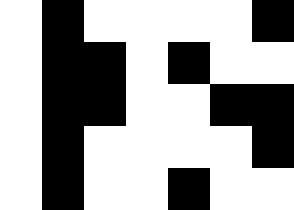[["white", "black", "white", "white", "white", "white", "black"], ["white", "black", "black", "white", "black", "white", "white"], ["white", "black", "black", "white", "white", "black", "black"], ["white", "black", "white", "white", "white", "white", "black"], ["white", "black", "white", "white", "black", "white", "white"]]